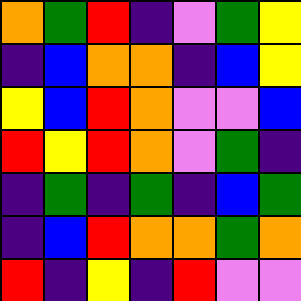[["orange", "green", "red", "indigo", "violet", "green", "yellow"], ["indigo", "blue", "orange", "orange", "indigo", "blue", "yellow"], ["yellow", "blue", "red", "orange", "violet", "violet", "blue"], ["red", "yellow", "red", "orange", "violet", "green", "indigo"], ["indigo", "green", "indigo", "green", "indigo", "blue", "green"], ["indigo", "blue", "red", "orange", "orange", "green", "orange"], ["red", "indigo", "yellow", "indigo", "red", "violet", "violet"]]